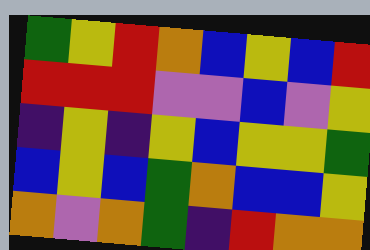[["green", "yellow", "red", "orange", "blue", "yellow", "blue", "red"], ["red", "red", "red", "violet", "violet", "blue", "violet", "yellow"], ["indigo", "yellow", "indigo", "yellow", "blue", "yellow", "yellow", "green"], ["blue", "yellow", "blue", "green", "orange", "blue", "blue", "yellow"], ["orange", "violet", "orange", "green", "indigo", "red", "orange", "orange"]]